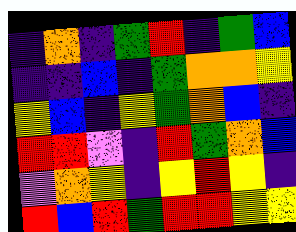[["indigo", "orange", "indigo", "green", "red", "indigo", "green", "blue"], ["indigo", "indigo", "blue", "indigo", "green", "orange", "orange", "yellow"], ["yellow", "blue", "indigo", "yellow", "green", "orange", "blue", "indigo"], ["red", "red", "violet", "indigo", "red", "green", "orange", "blue"], ["violet", "orange", "yellow", "indigo", "yellow", "red", "yellow", "indigo"], ["red", "blue", "red", "green", "red", "red", "yellow", "yellow"]]